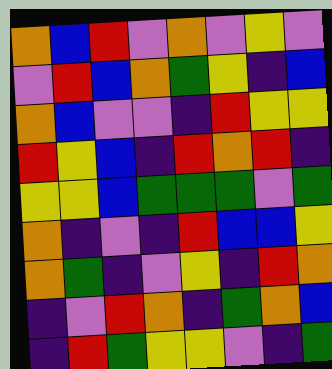[["orange", "blue", "red", "violet", "orange", "violet", "yellow", "violet"], ["violet", "red", "blue", "orange", "green", "yellow", "indigo", "blue"], ["orange", "blue", "violet", "violet", "indigo", "red", "yellow", "yellow"], ["red", "yellow", "blue", "indigo", "red", "orange", "red", "indigo"], ["yellow", "yellow", "blue", "green", "green", "green", "violet", "green"], ["orange", "indigo", "violet", "indigo", "red", "blue", "blue", "yellow"], ["orange", "green", "indigo", "violet", "yellow", "indigo", "red", "orange"], ["indigo", "violet", "red", "orange", "indigo", "green", "orange", "blue"], ["indigo", "red", "green", "yellow", "yellow", "violet", "indigo", "green"]]